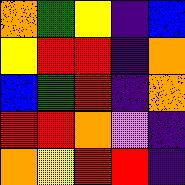[["orange", "green", "yellow", "indigo", "blue"], ["yellow", "red", "red", "indigo", "orange"], ["blue", "green", "red", "indigo", "orange"], ["red", "red", "orange", "violet", "indigo"], ["orange", "yellow", "red", "red", "indigo"]]